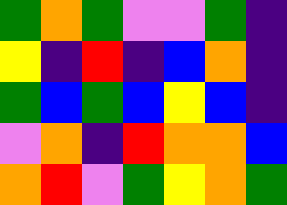[["green", "orange", "green", "violet", "violet", "green", "indigo"], ["yellow", "indigo", "red", "indigo", "blue", "orange", "indigo"], ["green", "blue", "green", "blue", "yellow", "blue", "indigo"], ["violet", "orange", "indigo", "red", "orange", "orange", "blue"], ["orange", "red", "violet", "green", "yellow", "orange", "green"]]